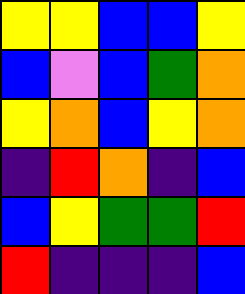[["yellow", "yellow", "blue", "blue", "yellow"], ["blue", "violet", "blue", "green", "orange"], ["yellow", "orange", "blue", "yellow", "orange"], ["indigo", "red", "orange", "indigo", "blue"], ["blue", "yellow", "green", "green", "red"], ["red", "indigo", "indigo", "indigo", "blue"]]